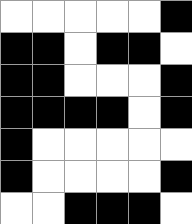[["white", "white", "white", "white", "white", "black"], ["black", "black", "white", "black", "black", "white"], ["black", "black", "white", "white", "white", "black"], ["black", "black", "black", "black", "white", "black"], ["black", "white", "white", "white", "white", "white"], ["black", "white", "white", "white", "white", "black"], ["white", "white", "black", "black", "black", "white"]]